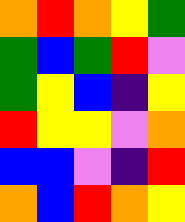[["orange", "red", "orange", "yellow", "green"], ["green", "blue", "green", "red", "violet"], ["green", "yellow", "blue", "indigo", "yellow"], ["red", "yellow", "yellow", "violet", "orange"], ["blue", "blue", "violet", "indigo", "red"], ["orange", "blue", "red", "orange", "yellow"]]